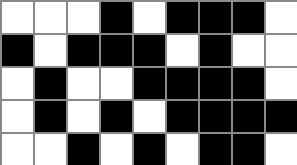[["white", "white", "white", "black", "white", "black", "black", "black", "white"], ["black", "white", "black", "black", "black", "white", "black", "white", "white"], ["white", "black", "white", "white", "black", "black", "black", "black", "white"], ["white", "black", "white", "black", "white", "black", "black", "black", "black"], ["white", "white", "black", "white", "black", "white", "black", "black", "white"]]